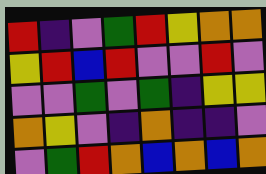[["red", "indigo", "violet", "green", "red", "yellow", "orange", "orange"], ["yellow", "red", "blue", "red", "violet", "violet", "red", "violet"], ["violet", "violet", "green", "violet", "green", "indigo", "yellow", "yellow"], ["orange", "yellow", "violet", "indigo", "orange", "indigo", "indigo", "violet"], ["violet", "green", "red", "orange", "blue", "orange", "blue", "orange"]]